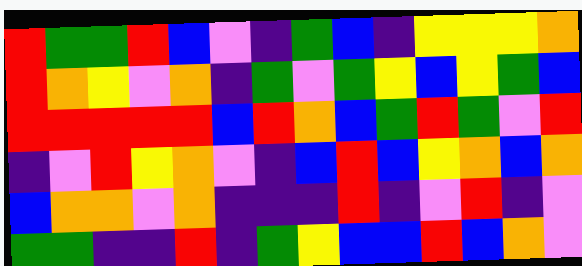[["red", "green", "green", "red", "blue", "violet", "indigo", "green", "blue", "indigo", "yellow", "yellow", "yellow", "orange"], ["red", "orange", "yellow", "violet", "orange", "indigo", "green", "violet", "green", "yellow", "blue", "yellow", "green", "blue"], ["red", "red", "red", "red", "red", "blue", "red", "orange", "blue", "green", "red", "green", "violet", "red"], ["indigo", "violet", "red", "yellow", "orange", "violet", "indigo", "blue", "red", "blue", "yellow", "orange", "blue", "orange"], ["blue", "orange", "orange", "violet", "orange", "indigo", "indigo", "indigo", "red", "indigo", "violet", "red", "indigo", "violet"], ["green", "green", "indigo", "indigo", "red", "indigo", "green", "yellow", "blue", "blue", "red", "blue", "orange", "violet"]]